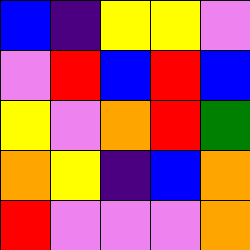[["blue", "indigo", "yellow", "yellow", "violet"], ["violet", "red", "blue", "red", "blue"], ["yellow", "violet", "orange", "red", "green"], ["orange", "yellow", "indigo", "blue", "orange"], ["red", "violet", "violet", "violet", "orange"]]